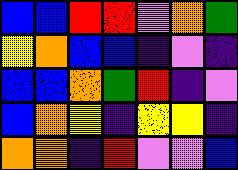[["blue", "blue", "red", "red", "violet", "orange", "green"], ["yellow", "orange", "blue", "blue", "indigo", "violet", "indigo"], ["blue", "blue", "orange", "green", "red", "indigo", "violet"], ["blue", "orange", "yellow", "indigo", "yellow", "yellow", "indigo"], ["orange", "orange", "indigo", "red", "violet", "violet", "blue"]]